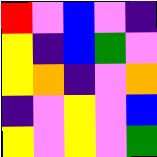[["red", "violet", "blue", "violet", "indigo"], ["yellow", "indigo", "blue", "green", "violet"], ["yellow", "orange", "indigo", "violet", "orange"], ["indigo", "violet", "yellow", "violet", "blue"], ["yellow", "violet", "yellow", "violet", "green"]]